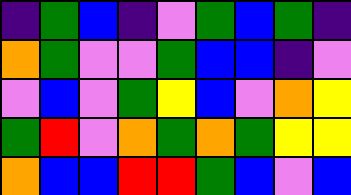[["indigo", "green", "blue", "indigo", "violet", "green", "blue", "green", "indigo"], ["orange", "green", "violet", "violet", "green", "blue", "blue", "indigo", "violet"], ["violet", "blue", "violet", "green", "yellow", "blue", "violet", "orange", "yellow"], ["green", "red", "violet", "orange", "green", "orange", "green", "yellow", "yellow"], ["orange", "blue", "blue", "red", "red", "green", "blue", "violet", "blue"]]